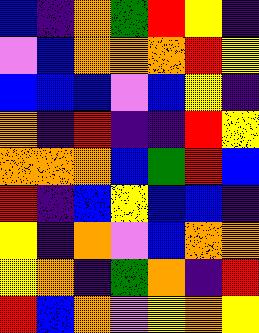[["blue", "indigo", "orange", "green", "red", "yellow", "indigo"], ["violet", "blue", "orange", "orange", "orange", "red", "yellow"], ["blue", "blue", "blue", "violet", "blue", "yellow", "indigo"], ["orange", "indigo", "red", "indigo", "indigo", "red", "yellow"], ["orange", "orange", "orange", "blue", "green", "red", "blue"], ["red", "indigo", "blue", "yellow", "blue", "blue", "indigo"], ["yellow", "indigo", "orange", "violet", "blue", "orange", "orange"], ["yellow", "orange", "indigo", "green", "orange", "indigo", "red"], ["red", "blue", "orange", "violet", "yellow", "orange", "yellow"]]